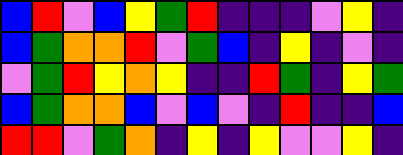[["blue", "red", "violet", "blue", "yellow", "green", "red", "indigo", "indigo", "indigo", "violet", "yellow", "indigo"], ["blue", "green", "orange", "orange", "red", "violet", "green", "blue", "indigo", "yellow", "indigo", "violet", "indigo"], ["violet", "green", "red", "yellow", "orange", "yellow", "indigo", "indigo", "red", "green", "indigo", "yellow", "green"], ["blue", "green", "orange", "orange", "blue", "violet", "blue", "violet", "indigo", "red", "indigo", "indigo", "blue"], ["red", "red", "violet", "green", "orange", "indigo", "yellow", "indigo", "yellow", "violet", "violet", "yellow", "indigo"]]